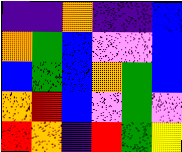[["indigo", "indigo", "orange", "indigo", "indigo", "blue"], ["orange", "green", "blue", "violet", "violet", "blue"], ["blue", "green", "blue", "orange", "green", "blue"], ["orange", "red", "blue", "violet", "green", "violet"], ["red", "orange", "indigo", "red", "green", "yellow"]]